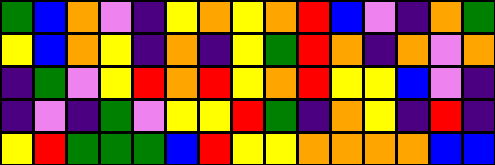[["green", "blue", "orange", "violet", "indigo", "yellow", "orange", "yellow", "orange", "red", "blue", "violet", "indigo", "orange", "green"], ["yellow", "blue", "orange", "yellow", "indigo", "orange", "indigo", "yellow", "green", "red", "orange", "indigo", "orange", "violet", "orange"], ["indigo", "green", "violet", "yellow", "red", "orange", "red", "yellow", "orange", "red", "yellow", "yellow", "blue", "violet", "indigo"], ["indigo", "violet", "indigo", "green", "violet", "yellow", "yellow", "red", "green", "indigo", "orange", "yellow", "indigo", "red", "indigo"], ["yellow", "red", "green", "green", "green", "blue", "red", "yellow", "yellow", "orange", "orange", "orange", "orange", "blue", "blue"]]